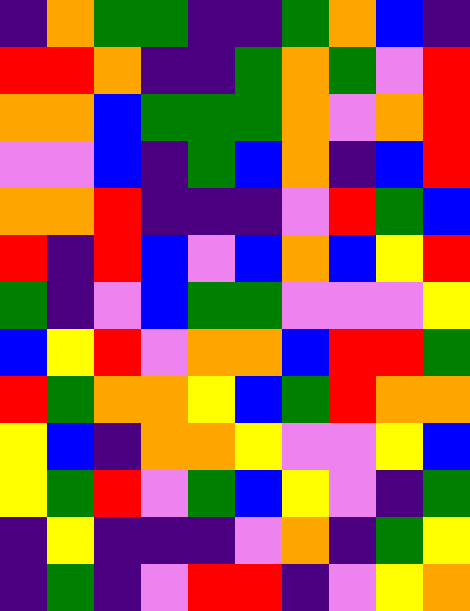[["indigo", "orange", "green", "green", "indigo", "indigo", "green", "orange", "blue", "indigo"], ["red", "red", "orange", "indigo", "indigo", "green", "orange", "green", "violet", "red"], ["orange", "orange", "blue", "green", "green", "green", "orange", "violet", "orange", "red"], ["violet", "violet", "blue", "indigo", "green", "blue", "orange", "indigo", "blue", "red"], ["orange", "orange", "red", "indigo", "indigo", "indigo", "violet", "red", "green", "blue"], ["red", "indigo", "red", "blue", "violet", "blue", "orange", "blue", "yellow", "red"], ["green", "indigo", "violet", "blue", "green", "green", "violet", "violet", "violet", "yellow"], ["blue", "yellow", "red", "violet", "orange", "orange", "blue", "red", "red", "green"], ["red", "green", "orange", "orange", "yellow", "blue", "green", "red", "orange", "orange"], ["yellow", "blue", "indigo", "orange", "orange", "yellow", "violet", "violet", "yellow", "blue"], ["yellow", "green", "red", "violet", "green", "blue", "yellow", "violet", "indigo", "green"], ["indigo", "yellow", "indigo", "indigo", "indigo", "violet", "orange", "indigo", "green", "yellow"], ["indigo", "green", "indigo", "violet", "red", "red", "indigo", "violet", "yellow", "orange"]]